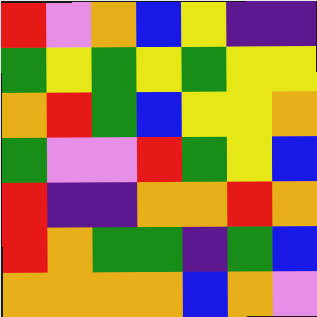[["red", "violet", "orange", "blue", "yellow", "indigo", "indigo"], ["green", "yellow", "green", "yellow", "green", "yellow", "yellow"], ["orange", "red", "green", "blue", "yellow", "yellow", "orange"], ["green", "violet", "violet", "red", "green", "yellow", "blue"], ["red", "indigo", "indigo", "orange", "orange", "red", "orange"], ["red", "orange", "green", "green", "indigo", "green", "blue"], ["orange", "orange", "orange", "orange", "blue", "orange", "violet"]]